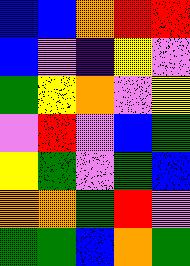[["blue", "blue", "orange", "red", "red"], ["blue", "violet", "indigo", "yellow", "violet"], ["green", "yellow", "orange", "violet", "yellow"], ["violet", "red", "violet", "blue", "green"], ["yellow", "green", "violet", "green", "blue"], ["orange", "orange", "green", "red", "violet"], ["green", "green", "blue", "orange", "green"]]